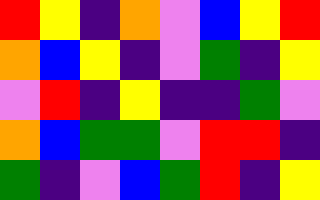[["red", "yellow", "indigo", "orange", "violet", "blue", "yellow", "red"], ["orange", "blue", "yellow", "indigo", "violet", "green", "indigo", "yellow"], ["violet", "red", "indigo", "yellow", "indigo", "indigo", "green", "violet"], ["orange", "blue", "green", "green", "violet", "red", "red", "indigo"], ["green", "indigo", "violet", "blue", "green", "red", "indigo", "yellow"]]